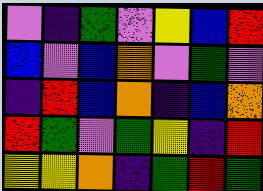[["violet", "indigo", "green", "violet", "yellow", "blue", "red"], ["blue", "violet", "blue", "orange", "violet", "green", "violet"], ["indigo", "red", "blue", "orange", "indigo", "blue", "orange"], ["red", "green", "violet", "green", "yellow", "indigo", "red"], ["yellow", "yellow", "orange", "indigo", "green", "red", "green"]]